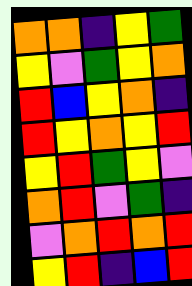[["orange", "orange", "indigo", "yellow", "green"], ["yellow", "violet", "green", "yellow", "orange"], ["red", "blue", "yellow", "orange", "indigo"], ["red", "yellow", "orange", "yellow", "red"], ["yellow", "red", "green", "yellow", "violet"], ["orange", "red", "violet", "green", "indigo"], ["violet", "orange", "red", "orange", "red"], ["yellow", "red", "indigo", "blue", "red"]]